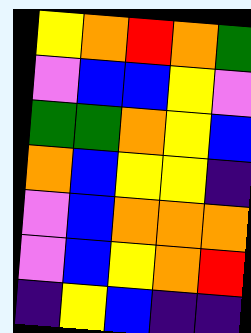[["yellow", "orange", "red", "orange", "green"], ["violet", "blue", "blue", "yellow", "violet"], ["green", "green", "orange", "yellow", "blue"], ["orange", "blue", "yellow", "yellow", "indigo"], ["violet", "blue", "orange", "orange", "orange"], ["violet", "blue", "yellow", "orange", "red"], ["indigo", "yellow", "blue", "indigo", "indigo"]]